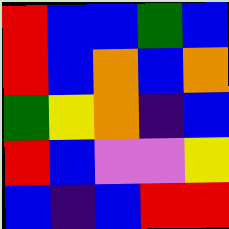[["red", "blue", "blue", "green", "blue"], ["red", "blue", "orange", "blue", "orange"], ["green", "yellow", "orange", "indigo", "blue"], ["red", "blue", "violet", "violet", "yellow"], ["blue", "indigo", "blue", "red", "red"]]